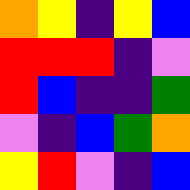[["orange", "yellow", "indigo", "yellow", "blue"], ["red", "red", "red", "indigo", "violet"], ["red", "blue", "indigo", "indigo", "green"], ["violet", "indigo", "blue", "green", "orange"], ["yellow", "red", "violet", "indigo", "blue"]]